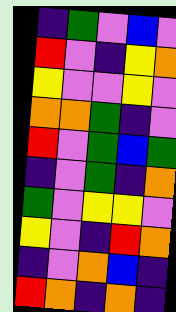[["indigo", "green", "violet", "blue", "violet"], ["red", "violet", "indigo", "yellow", "orange"], ["yellow", "violet", "violet", "yellow", "violet"], ["orange", "orange", "green", "indigo", "violet"], ["red", "violet", "green", "blue", "green"], ["indigo", "violet", "green", "indigo", "orange"], ["green", "violet", "yellow", "yellow", "violet"], ["yellow", "violet", "indigo", "red", "orange"], ["indigo", "violet", "orange", "blue", "indigo"], ["red", "orange", "indigo", "orange", "indigo"]]